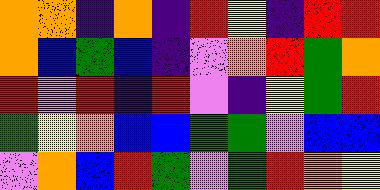[["orange", "orange", "indigo", "orange", "indigo", "red", "yellow", "indigo", "red", "red"], ["orange", "blue", "green", "blue", "indigo", "violet", "orange", "red", "green", "orange"], ["red", "violet", "red", "indigo", "red", "violet", "indigo", "yellow", "green", "red"], ["green", "yellow", "orange", "blue", "blue", "green", "green", "violet", "blue", "blue"], ["violet", "orange", "blue", "red", "green", "violet", "green", "red", "orange", "yellow"]]